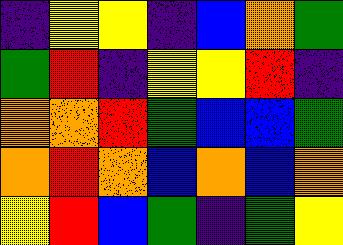[["indigo", "yellow", "yellow", "indigo", "blue", "orange", "green"], ["green", "red", "indigo", "yellow", "yellow", "red", "indigo"], ["orange", "orange", "red", "green", "blue", "blue", "green"], ["orange", "red", "orange", "blue", "orange", "blue", "orange"], ["yellow", "red", "blue", "green", "indigo", "green", "yellow"]]